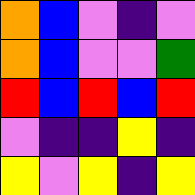[["orange", "blue", "violet", "indigo", "violet"], ["orange", "blue", "violet", "violet", "green"], ["red", "blue", "red", "blue", "red"], ["violet", "indigo", "indigo", "yellow", "indigo"], ["yellow", "violet", "yellow", "indigo", "yellow"]]